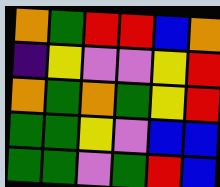[["orange", "green", "red", "red", "blue", "orange"], ["indigo", "yellow", "violet", "violet", "yellow", "red"], ["orange", "green", "orange", "green", "yellow", "red"], ["green", "green", "yellow", "violet", "blue", "blue"], ["green", "green", "violet", "green", "red", "blue"]]